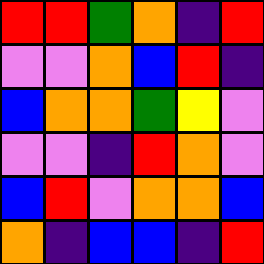[["red", "red", "green", "orange", "indigo", "red"], ["violet", "violet", "orange", "blue", "red", "indigo"], ["blue", "orange", "orange", "green", "yellow", "violet"], ["violet", "violet", "indigo", "red", "orange", "violet"], ["blue", "red", "violet", "orange", "orange", "blue"], ["orange", "indigo", "blue", "blue", "indigo", "red"]]